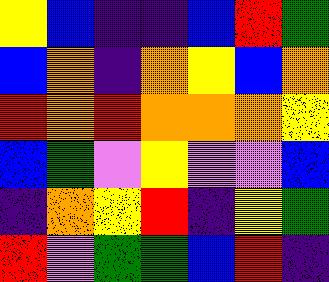[["yellow", "blue", "indigo", "indigo", "blue", "red", "green"], ["blue", "orange", "indigo", "orange", "yellow", "blue", "orange"], ["red", "orange", "red", "orange", "orange", "orange", "yellow"], ["blue", "green", "violet", "yellow", "violet", "violet", "blue"], ["indigo", "orange", "yellow", "red", "indigo", "yellow", "green"], ["red", "violet", "green", "green", "blue", "red", "indigo"]]